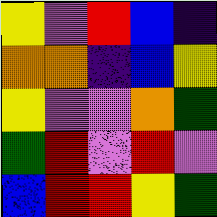[["yellow", "violet", "red", "blue", "indigo"], ["orange", "orange", "indigo", "blue", "yellow"], ["yellow", "violet", "violet", "orange", "green"], ["green", "red", "violet", "red", "violet"], ["blue", "red", "red", "yellow", "green"]]